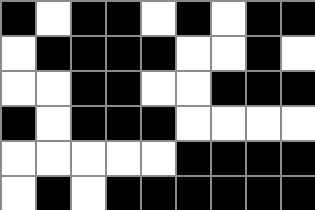[["black", "white", "black", "black", "white", "black", "white", "black", "black"], ["white", "black", "black", "black", "black", "white", "white", "black", "white"], ["white", "white", "black", "black", "white", "white", "black", "black", "black"], ["black", "white", "black", "black", "black", "white", "white", "white", "white"], ["white", "white", "white", "white", "white", "black", "black", "black", "black"], ["white", "black", "white", "black", "black", "black", "black", "black", "black"]]